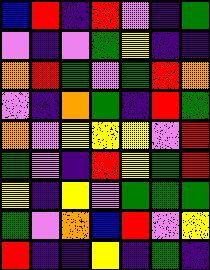[["blue", "red", "indigo", "red", "violet", "indigo", "green"], ["violet", "indigo", "violet", "green", "yellow", "indigo", "indigo"], ["orange", "red", "green", "violet", "green", "red", "orange"], ["violet", "indigo", "orange", "green", "indigo", "red", "green"], ["orange", "violet", "yellow", "yellow", "yellow", "violet", "red"], ["green", "violet", "indigo", "red", "yellow", "green", "red"], ["yellow", "indigo", "yellow", "violet", "green", "green", "green"], ["green", "violet", "orange", "blue", "red", "violet", "yellow"], ["red", "indigo", "indigo", "yellow", "indigo", "green", "indigo"]]